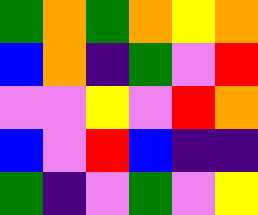[["green", "orange", "green", "orange", "yellow", "orange"], ["blue", "orange", "indigo", "green", "violet", "red"], ["violet", "violet", "yellow", "violet", "red", "orange"], ["blue", "violet", "red", "blue", "indigo", "indigo"], ["green", "indigo", "violet", "green", "violet", "yellow"]]